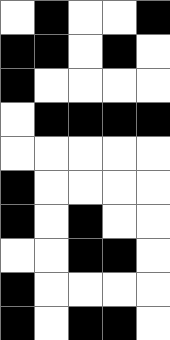[["white", "black", "white", "white", "black"], ["black", "black", "white", "black", "white"], ["black", "white", "white", "white", "white"], ["white", "black", "black", "black", "black"], ["white", "white", "white", "white", "white"], ["black", "white", "white", "white", "white"], ["black", "white", "black", "white", "white"], ["white", "white", "black", "black", "white"], ["black", "white", "white", "white", "white"], ["black", "white", "black", "black", "white"]]